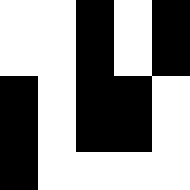[["white", "white", "black", "white", "black"], ["white", "white", "black", "white", "black"], ["black", "white", "black", "black", "white"], ["black", "white", "black", "black", "white"], ["black", "white", "white", "white", "white"]]